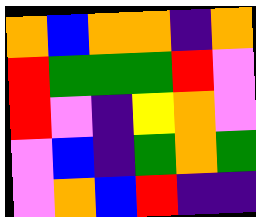[["orange", "blue", "orange", "orange", "indigo", "orange"], ["red", "green", "green", "green", "red", "violet"], ["red", "violet", "indigo", "yellow", "orange", "violet"], ["violet", "blue", "indigo", "green", "orange", "green"], ["violet", "orange", "blue", "red", "indigo", "indigo"]]